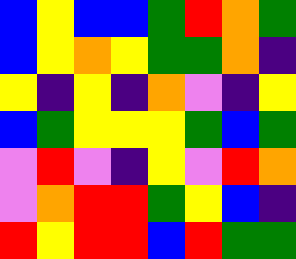[["blue", "yellow", "blue", "blue", "green", "red", "orange", "green"], ["blue", "yellow", "orange", "yellow", "green", "green", "orange", "indigo"], ["yellow", "indigo", "yellow", "indigo", "orange", "violet", "indigo", "yellow"], ["blue", "green", "yellow", "yellow", "yellow", "green", "blue", "green"], ["violet", "red", "violet", "indigo", "yellow", "violet", "red", "orange"], ["violet", "orange", "red", "red", "green", "yellow", "blue", "indigo"], ["red", "yellow", "red", "red", "blue", "red", "green", "green"]]